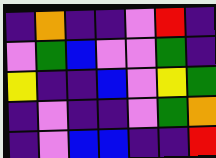[["indigo", "orange", "indigo", "indigo", "violet", "red", "indigo"], ["violet", "green", "blue", "violet", "violet", "green", "indigo"], ["yellow", "indigo", "indigo", "blue", "violet", "yellow", "green"], ["indigo", "violet", "indigo", "indigo", "violet", "green", "orange"], ["indigo", "violet", "blue", "blue", "indigo", "indigo", "red"]]